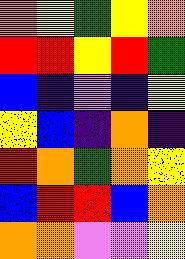[["orange", "yellow", "green", "yellow", "orange"], ["red", "red", "yellow", "red", "green"], ["blue", "indigo", "violet", "indigo", "yellow"], ["yellow", "blue", "indigo", "orange", "indigo"], ["red", "orange", "green", "orange", "yellow"], ["blue", "red", "red", "blue", "orange"], ["orange", "orange", "violet", "violet", "yellow"]]